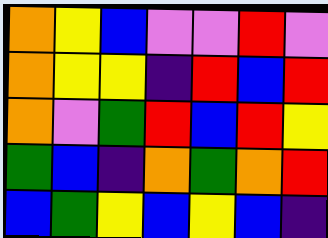[["orange", "yellow", "blue", "violet", "violet", "red", "violet"], ["orange", "yellow", "yellow", "indigo", "red", "blue", "red"], ["orange", "violet", "green", "red", "blue", "red", "yellow"], ["green", "blue", "indigo", "orange", "green", "orange", "red"], ["blue", "green", "yellow", "blue", "yellow", "blue", "indigo"]]